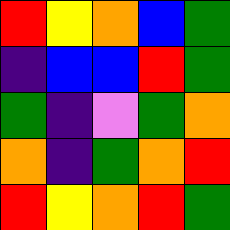[["red", "yellow", "orange", "blue", "green"], ["indigo", "blue", "blue", "red", "green"], ["green", "indigo", "violet", "green", "orange"], ["orange", "indigo", "green", "orange", "red"], ["red", "yellow", "orange", "red", "green"]]